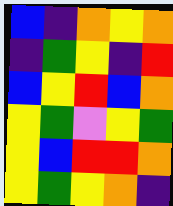[["blue", "indigo", "orange", "yellow", "orange"], ["indigo", "green", "yellow", "indigo", "red"], ["blue", "yellow", "red", "blue", "orange"], ["yellow", "green", "violet", "yellow", "green"], ["yellow", "blue", "red", "red", "orange"], ["yellow", "green", "yellow", "orange", "indigo"]]